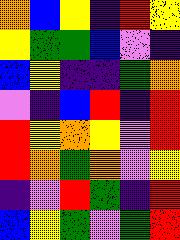[["orange", "blue", "yellow", "indigo", "red", "yellow"], ["yellow", "green", "green", "blue", "violet", "indigo"], ["blue", "yellow", "indigo", "indigo", "green", "orange"], ["violet", "indigo", "blue", "red", "indigo", "red"], ["red", "yellow", "orange", "yellow", "violet", "red"], ["red", "orange", "green", "orange", "violet", "yellow"], ["indigo", "violet", "red", "green", "indigo", "red"], ["blue", "yellow", "green", "violet", "green", "red"]]